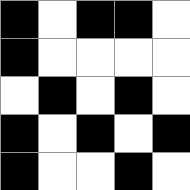[["black", "white", "black", "black", "white"], ["black", "white", "white", "white", "white"], ["white", "black", "white", "black", "white"], ["black", "white", "black", "white", "black"], ["black", "white", "white", "black", "white"]]